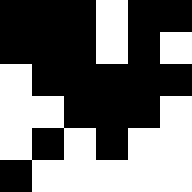[["black", "black", "black", "white", "black", "black"], ["black", "black", "black", "white", "black", "white"], ["white", "black", "black", "black", "black", "black"], ["white", "white", "black", "black", "black", "white"], ["white", "black", "white", "black", "white", "white"], ["black", "white", "white", "white", "white", "white"]]